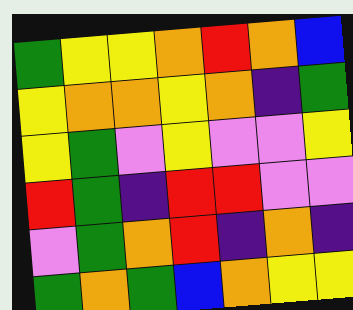[["green", "yellow", "yellow", "orange", "red", "orange", "blue"], ["yellow", "orange", "orange", "yellow", "orange", "indigo", "green"], ["yellow", "green", "violet", "yellow", "violet", "violet", "yellow"], ["red", "green", "indigo", "red", "red", "violet", "violet"], ["violet", "green", "orange", "red", "indigo", "orange", "indigo"], ["green", "orange", "green", "blue", "orange", "yellow", "yellow"]]